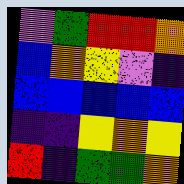[["violet", "green", "red", "red", "orange"], ["blue", "orange", "yellow", "violet", "indigo"], ["blue", "blue", "blue", "blue", "blue"], ["indigo", "indigo", "yellow", "orange", "yellow"], ["red", "indigo", "green", "green", "orange"]]